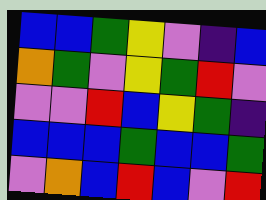[["blue", "blue", "green", "yellow", "violet", "indigo", "blue"], ["orange", "green", "violet", "yellow", "green", "red", "violet"], ["violet", "violet", "red", "blue", "yellow", "green", "indigo"], ["blue", "blue", "blue", "green", "blue", "blue", "green"], ["violet", "orange", "blue", "red", "blue", "violet", "red"]]